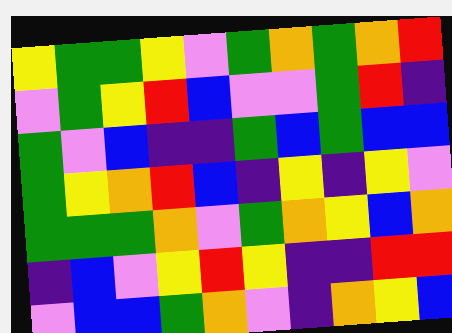[["yellow", "green", "green", "yellow", "violet", "green", "orange", "green", "orange", "red"], ["violet", "green", "yellow", "red", "blue", "violet", "violet", "green", "red", "indigo"], ["green", "violet", "blue", "indigo", "indigo", "green", "blue", "green", "blue", "blue"], ["green", "yellow", "orange", "red", "blue", "indigo", "yellow", "indigo", "yellow", "violet"], ["green", "green", "green", "orange", "violet", "green", "orange", "yellow", "blue", "orange"], ["indigo", "blue", "violet", "yellow", "red", "yellow", "indigo", "indigo", "red", "red"], ["violet", "blue", "blue", "green", "orange", "violet", "indigo", "orange", "yellow", "blue"]]